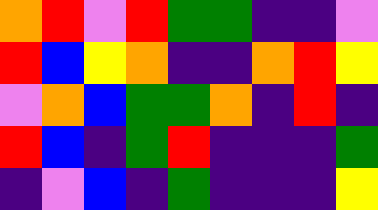[["orange", "red", "violet", "red", "green", "green", "indigo", "indigo", "violet"], ["red", "blue", "yellow", "orange", "indigo", "indigo", "orange", "red", "yellow"], ["violet", "orange", "blue", "green", "green", "orange", "indigo", "red", "indigo"], ["red", "blue", "indigo", "green", "red", "indigo", "indigo", "indigo", "green"], ["indigo", "violet", "blue", "indigo", "green", "indigo", "indigo", "indigo", "yellow"]]